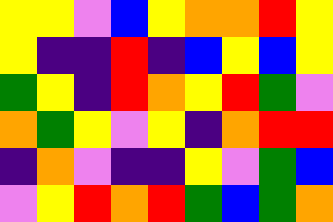[["yellow", "yellow", "violet", "blue", "yellow", "orange", "orange", "red", "yellow"], ["yellow", "indigo", "indigo", "red", "indigo", "blue", "yellow", "blue", "yellow"], ["green", "yellow", "indigo", "red", "orange", "yellow", "red", "green", "violet"], ["orange", "green", "yellow", "violet", "yellow", "indigo", "orange", "red", "red"], ["indigo", "orange", "violet", "indigo", "indigo", "yellow", "violet", "green", "blue"], ["violet", "yellow", "red", "orange", "red", "green", "blue", "green", "orange"]]